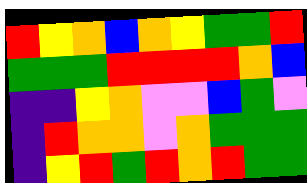[["red", "yellow", "orange", "blue", "orange", "yellow", "green", "green", "red"], ["green", "green", "green", "red", "red", "red", "red", "orange", "blue"], ["indigo", "indigo", "yellow", "orange", "violet", "violet", "blue", "green", "violet"], ["indigo", "red", "orange", "orange", "violet", "orange", "green", "green", "green"], ["indigo", "yellow", "red", "green", "red", "orange", "red", "green", "green"]]